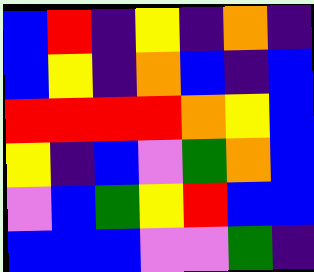[["blue", "red", "indigo", "yellow", "indigo", "orange", "indigo"], ["blue", "yellow", "indigo", "orange", "blue", "indigo", "blue"], ["red", "red", "red", "red", "orange", "yellow", "blue"], ["yellow", "indigo", "blue", "violet", "green", "orange", "blue"], ["violet", "blue", "green", "yellow", "red", "blue", "blue"], ["blue", "blue", "blue", "violet", "violet", "green", "indigo"]]